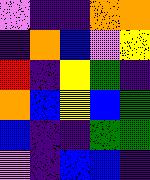[["violet", "indigo", "indigo", "orange", "orange"], ["indigo", "orange", "blue", "violet", "yellow"], ["red", "indigo", "yellow", "green", "indigo"], ["orange", "blue", "yellow", "blue", "green"], ["blue", "indigo", "indigo", "green", "green"], ["violet", "indigo", "blue", "blue", "indigo"]]